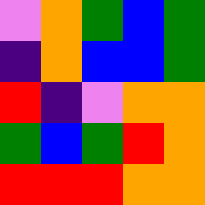[["violet", "orange", "green", "blue", "green"], ["indigo", "orange", "blue", "blue", "green"], ["red", "indigo", "violet", "orange", "orange"], ["green", "blue", "green", "red", "orange"], ["red", "red", "red", "orange", "orange"]]